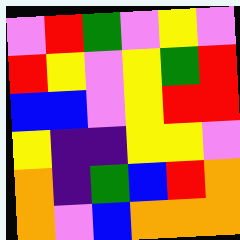[["violet", "red", "green", "violet", "yellow", "violet"], ["red", "yellow", "violet", "yellow", "green", "red"], ["blue", "blue", "violet", "yellow", "red", "red"], ["yellow", "indigo", "indigo", "yellow", "yellow", "violet"], ["orange", "indigo", "green", "blue", "red", "orange"], ["orange", "violet", "blue", "orange", "orange", "orange"]]